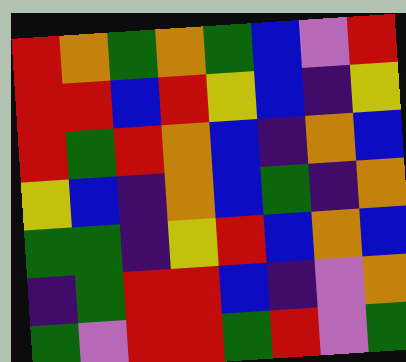[["red", "orange", "green", "orange", "green", "blue", "violet", "red"], ["red", "red", "blue", "red", "yellow", "blue", "indigo", "yellow"], ["red", "green", "red", "orange", "blue", "indigo", "orange", "blue"], ["yellow", "blue", "indigo", "orange", "blue", "green", "indigo", "orange"], ["green", "green", "indigo", "yellow", "red", "blue", "orange", "blue"], ["indigo", "green", "red", "red", "blue", "indigo", "violet", "orange"], ["green", "violet", "red", "red", "green", "red", "violet", "green"]]